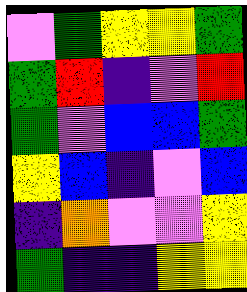[["violet", "green", "yellow", "yellow", "green"], ["green", "red", "indigo", "violet", "red"], ["green", "violet", "blue", "blue", "green"], ["yellow", "blue", "indigo", "violet", "blue"], ["indigo", "orange", "violet", "violet", "yellow"], ["green", "indigo", "indigo", "yellow", "yellow"]]